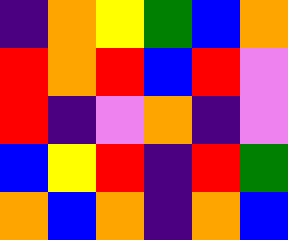[["indigo", "orange", "yellow", "green", "blue", "orange"], ["red", "orange", "red", "blue", "red", "violet"], ["red", "indigo", "violet", "orange", "indigo", "violet"], ["blue", "yellow", "red", "indigo", "red", "green"], ["orange", "blue", "orange", "indigo", "orange", "blue"]]